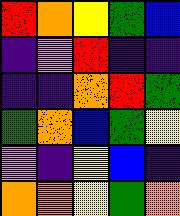[["red", "orange", "yellow", "green", "blue"], ["indigo", "violet", "red", "indigo", "indigo"], ["indigo", "indigo", "orange", "red", "green"], ["green", "orange", "blue", "green", "yellow"], ["violet", "indigo", "yellow", "blue", "indigo"], ["orange", "orange", "yellow", "green", "orange"]]